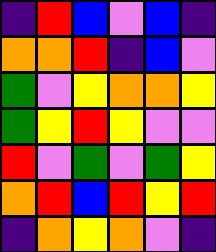[["indigo", "red", "blue", "violet", "blue", "indigo"], ["orange", "orange", "red", "indigo", "blue", "violet"], ["green", "violet", "yellow", "orange", "orange", "yellow"], ["green", "yellow", "red", "yellow", "violet", "violet"], ["red", "violet", "green", "violet", "green", "yellow"], ["orange", "red", "blue", "red", "yellow", "red"], ["indigo", "orange", "yellow", "orange", "violet", "indigo"]]